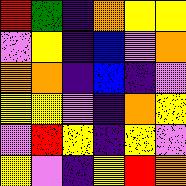[["red", "green", "indigo", "orange", "yellow", "yellow"], ["violet", "yellow", "indigo", "blue", "violet", "orange"], ["orange", "orange", "indigo", "blue", "indigo", "violet"], ["yellow", "yellow", "violet", "indigo", "orange", "yellow"], ["violet", "red", "yellow", "indigo", "yellow", "violet"], ["yellow", "violet", "indigo", "yellow", "red", "orange"]]